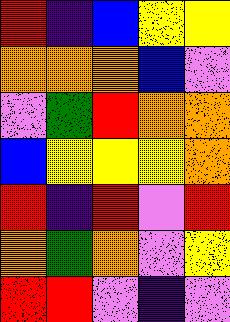[["red", "indigo", "blue", "yellow", "yellow"], ["orange", "orange", "orange", "blue", "violet"], ["violet", "green", "red", "orange", "orange"], ["blue", "yellow", "yellow", "yellow", "orange"], ["red", "indigo", "red", "violet", "red"], ["orange", "green", "orange", "violet", "yellow"], ["red", "red", "violet", "indigo", "violet"]]